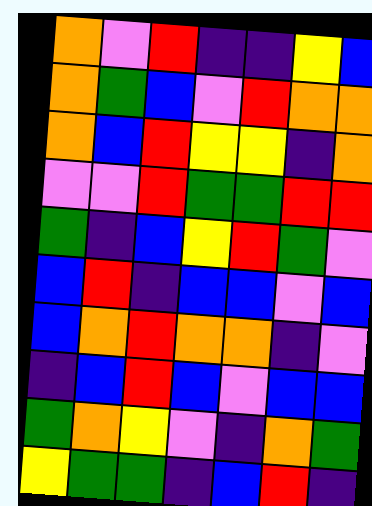[["orange", "violet", "red", "indigo", "indigo", "yellow", "blue"], ["orange", "green", "blue", "violet", "red", "orange", "orange"], ["orange", "blue", "red", "yellow", "yellow", "indigo", "orange"], ["violet", "violet", "red", "green", "green", "red", "red"], ["green", "indigo", "blue", "yellow", "red", "green", "violet"], ["blue", "red", "indigo", "blue", "blue", "violet", "blue"], ["blue", "orange", "red", "orange", "orange", "indigo", "violet"], ["indigo", "blue", "red", "blue", "violet", "blue", "blue"], ["green", "orange", "yellow", "violet", "indigo", "orange", "green"], ["yellow", "green", "green", "indigo", "blue", "red", "indigo"]]